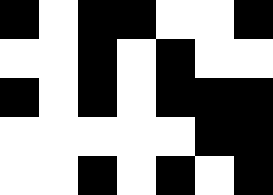[["black", "white", "black", "black", "white", "white", "black"], ["white", "white", "black", "white", "black", "white", "white"], ["black", "white", "black", "white", "black", "black", "black"], ["white", "white", "white", "white", "white", "black", "black"], ["white", "white", "black", "white", "black", "white", "black"]]